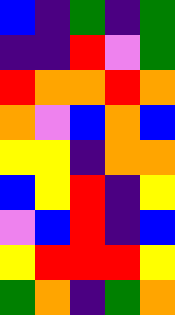[["blue", "indigo", "green", "indigo", "green"], ["indigo", "indigo", "red", "violet", "green"], ["red", "orange", "orange", "red", "orange"], ["orange", "violet", "blue", "orange", "blue"], ["yellow", "yellow", "indigo", "orange", "orange"], ["blue", "yellow", "red", "indigo", "yellow"], ["violet", "blue", "red", "indigo", "blue"], ["yellow", "red", "red", "red", "yellow"], ["green", "orange", "indigo", "green", "orange"]]